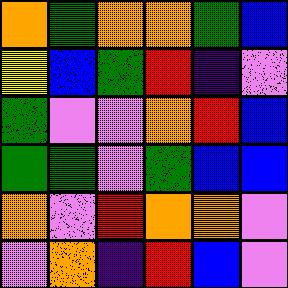[["orange", "green", "orange", "orange", "green", "blue"], ["yellow", "blue", "green", "red", "indigo", "violet"], ["green", "violet", "violet", "orange", "red", "blue"], ["green", "green", "violet", "green", "blue", "blue"], ["orange", "violet", "red", "orange", "orange", "violet"], ["violet", "orange", "indigo", "red", "blue", "violet"]]